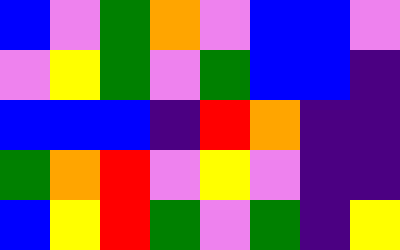[["blue", "violet", "green", "orange", "violet", "blue", "blue", "violet"], ["violet", "yellow", "green", "violet", "green", "blue", "blue", "indigo"], ["blue", "blue", "blue", "indigo", "red", "orange", "indigo", "indigo"], ["green", "orange", "red", "violet", "yellow", "violet", "indigo", "indigo"], ["blue", "yellow", "red", "green", "violet", "green", "indigo", "yellow"]]